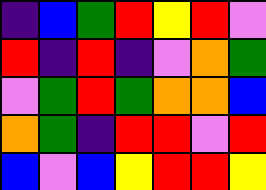[["indigo", "blue", "green", "red", "yellow", "red", "violet"], ["red", "indigo", "red", "indigo", "violet", "orange", "green"], ["violet", "green", "red", "green", "orange", "orange", "blue"], ["orange", "green", "indigo", "red", "red", "violet", "red"], ["blue", "violet", "blue", "yellow", "red", "red", "yellow"]]